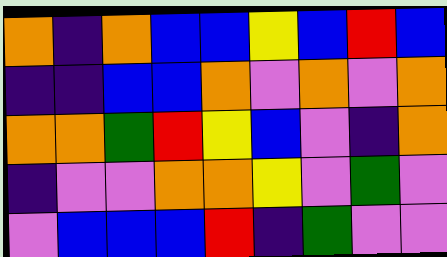[["orange", "indigo", "orange", "blue", "blue", "yellow", "blue", "red", "blue"], ["indigo", "indigo", "blue", "blue", "orange", "violet", "orange", "violet", "orange"], ["orange", "orange", "green", "red", "yellow", "blue", "violet", "indigo", "orange"], ["indigo", "violet", "violet", "orange", "orange", "yellow", "violet", "green", "violet"], ["violet", "blue", "blue", "blue", "red", "indigo", "green", "violet", "violet"]]